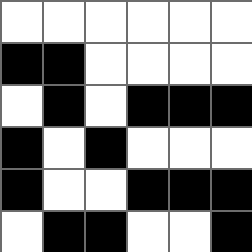[["white", "white", "white", "white", "white", "white"], ["black", "black", "white", "white", "white", "white"], ["white", "black", "white", "black", "black", "black"], ["black", "white", "black", "white", "white", "white"], ["black", "white", "white", "black", "black", "black"], ["white", "black", "black", "white", "white", "black"]]